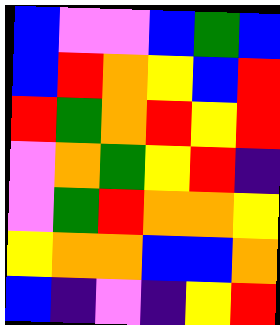[["blue", "violet", "violet", "blue", "green", "blue"], ["blue", "red", "orange", "yellow", "blue", "red"], ["red", "green", "orange", "red", "yellow", "red"], ["violet", "orange", "green", "yellow", "red", "indigo"], ["violet", "green", "red", "orange", "orange", "yellow"], ["yellow", "orange", "orange", "blue", "blue", "orange"], ["blue", "indigo", "violet", "indigo", "yellow", "red"]]